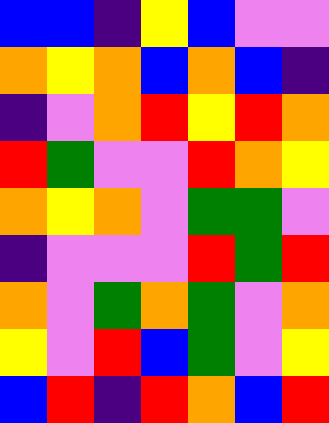[["blue", "blue", "indigo", "yellow", "blue", "violet", "violet"], ["orange", "yellow", "orange", "blue", "orange", "blue", "indigo"], ["indigo", "violet", "orange", "red", "yellow", "red", "orange"], ["red", "green", "violet", "violet", "red", "orange", "yellow"], ["orange", "yellow", "orange", "violet", "green", "green", "violet"], ["indigo", "violet", "violet", "violet", "red", "green", "red"], ["orange", "violet", "green", "orange", "green", "violet", "orange"], ["yellow", "violet", "red", "blue", "green", "violet", "yellow"], ["blue", "red", "indigo", "red", "orange", "blue", "red"]]